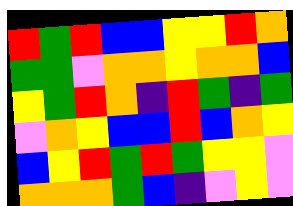[["red", "green", "red", "blue", "blue", "yellow", "yellow", "red", "orange"], ["green", "green", "violet", "orange", "orange", "yellow", "orange", "orange", "blue"], ["yellow", "green", "red", "orange", "indigo", "red", "green", "indigo", "green"], ["violet", "orange", "yellow", "blue", "blue", "red", "blue", "orange", "yellow"], ["blue", "yellow", "red", "green", "red", "green", "yellow", "yellow", "violet"], ["orange", "orange", "orange", "green", "blue", "indigo", "violet", "yellow", "violet"]]